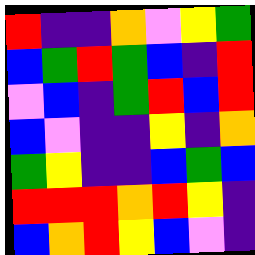[["red", "indigo", "indigo", "orange", "violet", "yellow", "green"], ["blue", "green", "red", "green", "blue", "indigo", "red"], ["violet", "blue", "indigo", "green", "red", "blue", "red"], ["blue", "violet", "indigo", "indigo", "yellow", "indigo", "orange"], ["green", "yellow", "indigo", "indigo", "blue", "green", "blue"], ["red", "red", "red", "orange", "red", "yellow", "indigo"], ["blue", "orange", "red", "yellow", "blue", "violet", "indigo"]]